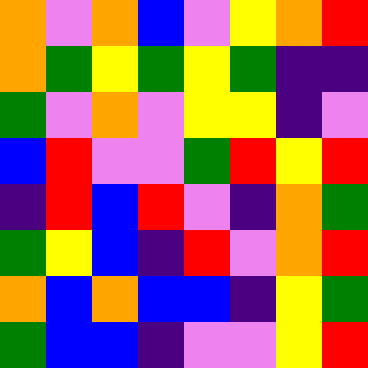[["orange", "violet", "orange", "blue", "violet", "yellow", "orange", "red"], ["orange", "green", "yellow", "green", "yellow", "green", "indigo", "indigo"], ["green", "violet", "orange", "violet", "yellow", "yellow", "indigo", "violet"], ["blue", "red", "violet", "violet", "green", "red", "yellow", "red"], ["indigo", "red", "blue", "red", "violet", "indigo", "orange", "green"], ["green", "yellow", "blue", "indigo", "red", "violet", "orange", "red"], ["orange", "blue", "orange", "blue", "blue", "indigo", "yellow", "green"], ["green", "blue", "blue", "indigo", "violet", "violet", "yellow", "red"]]